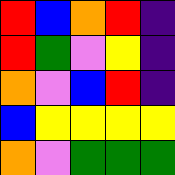[["red", "blue", "orange", "red", "indigo"], ["red", "green", "violet", "yellow", "indigo"], ["orange", "violet", "blue", "red", "indigo"], ["blue", "yellow", "yellow", "yellow", "yellow"], ["orange", "violet", "green", "green", "green"]]